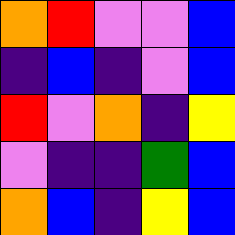[["orange", "red", "violet", "violet", "blue"], ["indigo", "blue", "indigo", "violet", "blue"], ["red", "violet", "orange", "indigo", "yellow"], ["violet", "indigo", "indigo", "green", "blue"], ["orange", "blue", "indigo", "yellow", "blue"]]